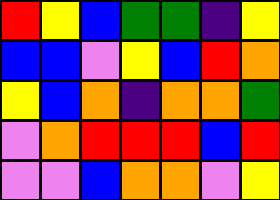[["red", "yellow", "blue", "green", "green", "indigo", "yellow"], ["blue", "blue", "violet", "yellow", "blue", "red", "orange"], ["yellow", "blue", "orange", "indigo", "orange", "orange", "green"], ["violet", "orange", "red", "red", "red", "blue", "red"], ["violet", "violet", "blue", "orange", "orange", "violet", "yellow"]]